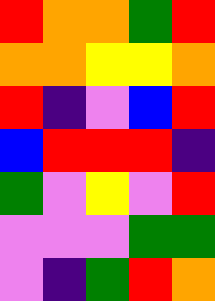[["red", "orange", "orange", "green", "red"], ["orange", "orange", "yellow", "yellow", "orange"], ["red", "indigo", "violet", "blue", "red"], ["blue", "red", "red", "red", "indigo"], ["green", "violet", "yellow", "violet", "red"], ["violet", "violet", "violet", "green", "green"], ["violet", "indigo", "green", "red", "orange"]]